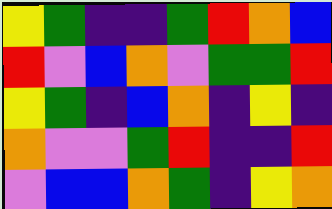[["yellow", "green", "indigo", "indigo", "green", "red", "orange", "blue"], ["red", "violet", "blue", "orange", "violet", "green", "green", "red"], ["yellow", "green", "indigo", "blue", "orange", "indigo", "yellow", "indigo"], ["orange", "violet", "violet", "green", "red", "indigo", "indigo", "red"], ["violet", "blue", "blue", "orange", "green", "indigo", "yellow", "orange"]]